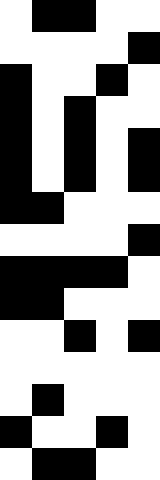[["white", "black", "black", "white", "white"], ["white", "white", "white", "white", "black"], ["black", "white", "white", "black", "white"], ["black", "white", "black", "white", "white"], ["black", "white", "black", "white", "black"], ["black", "white", "black", "white", "black"], ["black", "black", "white", "white", "white"], ["white", "white", "white", "white", "black"], ["black", "black", "black", "black", "white"], ["black", "black", "white", "white", "white"], ["white", "white", "black", "white", "black"], ["white", "white", "white", "white", "white"], ["white", "black", "white", "white", "white"], ["black", "white", "white", "black", "white"], ["white", "black", "black", "white", "white"]]